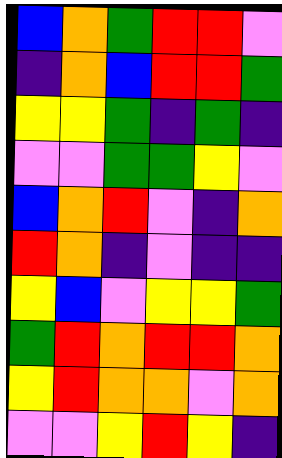[["blue", "orange", "green", "red", "red", "violet"], ["indigo", "orange", "blue", "red", "red", "green"], ["yellow", "yellow", "green", "indigo", "green", "indigo"], ["violet", "violet", "green", "green", "yellow", "violet"], ["blue", "orange", "red", "violet", "indigo", "orange"], ["red", "orange", "indigo", "violet", "indigo", "indigo"], ["yellow", "blue", "violet", "yellow", "yellow", "green"], ["green", "red", "orange", "red", "red", "orange"], ["yellow", "red", "orange", "orange", "violet", "orange"], ["violet", "violet", "yellow", "red", "yellow", "indigo"]]